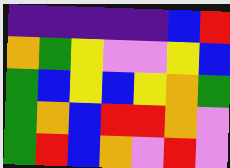[["indigo", "indigo", "indigo", "indigo", "indigo", "blue", "red"], ["orange", "green", "yellow", "violet", "violet", "yellow", "blue"], ["green", "blue", "yellow", "blue", "yellow", "orange", "green"], ["green", "orange", "blue", "red", "red", "orange", "violet"], ["green", "red", "blue", "orange", "violet", "red", "violet"]]